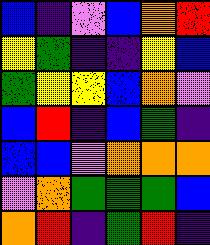[["blue", "indigo", "violet", "blue", "orange", "red"], ["yellow", "green", "indigo", "indigo", "yellow", "blue"], ["green", "yellow", "yellow", "blue", "orange", "violet"], ["blue", "red", "indigo", "blue", "green", "indigo"], ["blue", "blue", "violet", "orange", "orange", "orange"], ["violet", "orange", "green", "green", "green", "blue"], ["orange", "red", "indigo", "green", "red", "indigo"]]